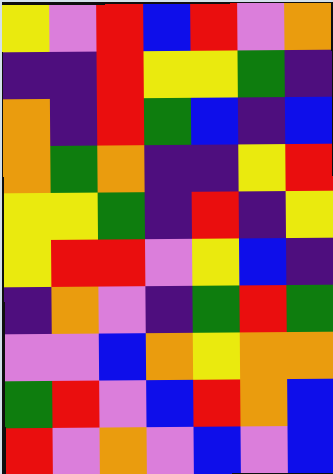[["yellow", "violet", "red", "blue", "red", "violet", "orange"], ["indigo", "indigo", "red", "yellow", "yellow", "green", "indigo"], ["orange", "indigo", "red", "green", "blue", "indigo", "blue"], ["orange", "green", "orange", "indigo", "indigo", "yellow", "red"], ["yellow", "yellow", "green", "indigo", "red", "indigo", "yellow"], ["yellow", "red", "red", "violet", "yellow", "blue", "indigo"], ["indigo", "orange", "violet", "indigo", "green", "red", "green"], ["violet", "violet", "blue", "orange", "yellow", "orange", "orange"], ["green", "red", "violet", "blue", "red", "orange", "blue"], ["red", "violet", "orange", "violet", "blue", "violet", "blue"]]